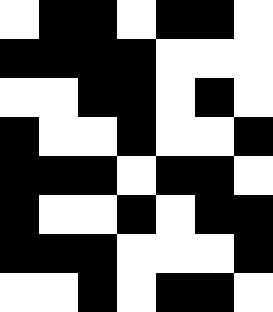[["white", "black", "black", "white", "black", "black", "white"], ["black", "black", "black", "black", "white", "white", "white"], ["white", "white", "black", "black", "white", "black", "white"], ["black", "white", "white", "black", "white", "white", "black"], ["black", "black", "black", "white", "black", "black", "white"], ["black", "white", "white", "black", "white", "black", "black"], ["black", "black", "black", "white", "white", "white", "black"], ["white", "white", "black", "white", "black", "black", "white"]]